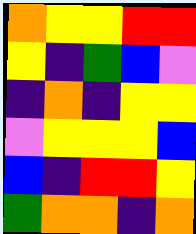[["orange", "yellow", "yellow", "red", "red"], ["yellow", "indigo", "green", "blue", "violet"], ["indigo", "orange", "indigo", "yellow", "yellow"], ["violet", "yellow", "yellow", "yellow", "blue"], ["blue", "indigo", "red", "red", "yellow"], ["green", "orange", "orange", "indigo", "orange"]]